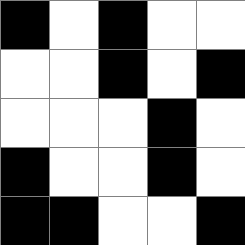[["black", "white", "black", "white", "white"], ["white", "white", "black", "white", "black"], ["white", "white", "white", "black", "white"], ["black", "white", "white", "black", "white"], ["black", "black", "white", "white", "black"]]